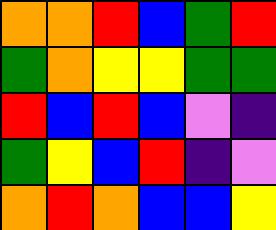[["orange", "orange", "red", "blue", "green", "red"], ["green", "orange", "yellow", "yellow", "green", "green"], ["red", "blue", "red", "blue", "violet", "indigo"], ["green", "yellow", "blue", "red", "indigo", "violet"], ["orange", "red", "orange", "blue", "blue", "yellow"]]